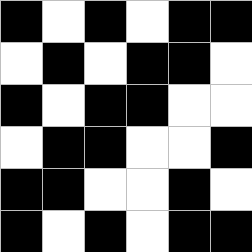[["black", "white", "black", "white", "black", "black"], ["white", "black", "white", "black", "black", "white"], ["black", "white", "black", "black", "white", "white"], ["white", "black", "black", "white", "white", "black"], ["black", "black", "white", "white", "black", "white"], ["black", "white", "black", "white", "black", "black"]]